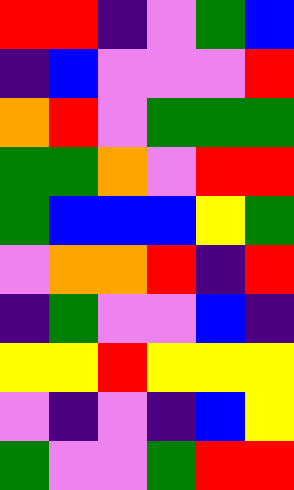[["red", "red", "indigo", "violet", "green", "blue"], ["indigo", "blue", "violet", "violet", "violet", "red"], ["orange", "red", "violet", "green", "green", "green"], ["green", "green", "orange", "violet", "red", "red"], ["green", "blue", "blue", "blue", "yellow", "green"], ["violet", "orange", "orange", "red", "indigo", "red"], ["indigo", "green", "violet", "violet", "blue", "indigo"], ["yellow", "yellow", "red", "yellow", "yellow", "yellow"], ["violet", "indigo", "violet", "indigo", "blue", "yellow"], ["green", "violet", "violet", "green", "red", "red"]]